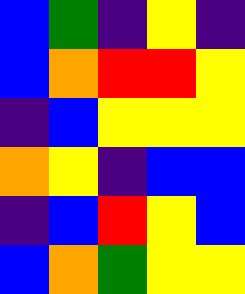[["blue", "green", "indigo", "yellow", "indigo"], ["blue", "orange", "red", "red", "yellow"], ["indigo", "blue", "yellow", "yellow", "yellow"], ["orange", "yellow", "indigo", "blue", "blue"], ["indigo", "blue", "red", "yellow", "blue"], ["blue", "orange", "green", "yellow", "yellow"]]